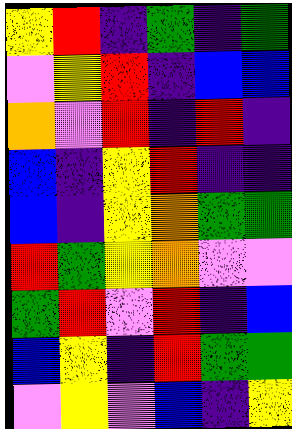[["yellow", "red", "indigo", "green", "indigo", "green"], ["violet", "yellow", "red", "indigo", "blue", "blue"], ["orange", "violet", "red", "indigo", "red", "indigo"], ["blue", "indigo", "yellow", "red", "indigo", "indigo"], ["blue", "indigo", "yellow", "orange", "green", "green"], ["red", "green", "yellow", "orange", "violet", "violet"], ["green", "red", "violet", "red", "indigo", "blue"], ["blue", "yellow", "indigo", "red", "green", "green"], ["violet", "yellow", "violet", "blue", "indigo", "yellow"]]